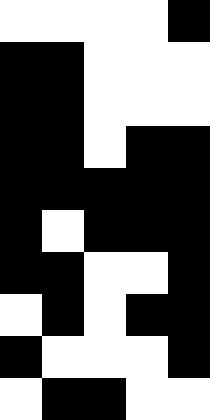[["white", "white", "white", "white", "black"], ["black", "black", "white", "white", "white"], ["black", "black", "white", "white", "white"], ["black", "black", "white", "black", "black"], ["black", "black", "black", "black", "black"], ["black", "white", "black", "black", "black"], ["black", "black", "white", "white", "black"], ["white", "black", "white", "black", "black"], ["black", "white", "white", "white", "black"], ["white", "black", "black", "white", "white"]]